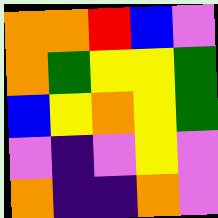[["orange", "orange", "red", "blue", "violet"], ["orange", "green", "yellow", "yellow", "green"], ["blue", "yellow", "orange", "yellow", "green"], ["violet", "indigo", "violet", "yellow", "violet"], ["orange", "indigo", "indigo", "orange", "violet"]]